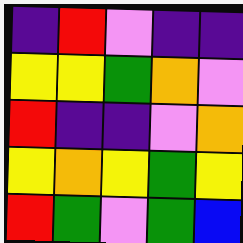[["indigo", "red", "violet", "indigo", "indigo"], ["yellow", "yellow", "green", "orange", "violet"], ["red", "indigo", "indigo", "violet", "orange"], ["yellow", "orange", "yellow", "green", "yellow"], ["red", "green", "violet", "green", "blue"]]